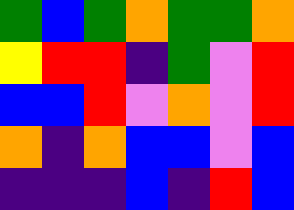[["green", "blue", "green", "orange", "green", "green", "orange"], ["yellow", "red", "red", "indigo", "green", "violet", "red"], ["blue", "blue", "red", "violet", "orange", "violet", "red"], ["orange", "indigo", "orange", "blue", "blue", "violet", "blue"], ["indigo", "indigo", "indigo", "blue", "indigo", "red", "blue"]]